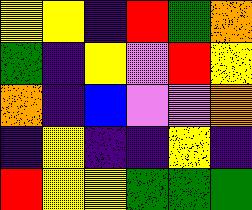[["yellow", "yellow", "indigo", "red", "green", "orange"], ["green", "indigo", "yellow", "violet", "red", "yellow"], ["orange", "indigo", "blue", "violet", "violet", "orange"], ["indigo", "yellow", "indigo", "indigo", "yellow", "indigo"], ["red", "yellow", "yellow", "green", "green", "green"]]